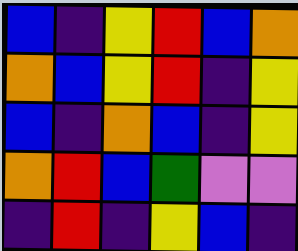[["blue", "indigo", "yellow", "red", "blue", "orange"], ["orange", "blue", "yellow", "red", "indigo", "yellow"], ["blue", "indigo", "orange", "blue", "indigo", "yellow"], ["orange", "red", "blue", "green", "violet", "violet"], ["indigo", "red", "indigo", "yellow", "blue", "indigo"]]